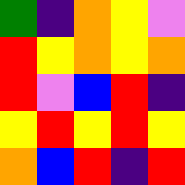[["green", "indigo", "orange", "yellow", "violet"], ["red", "yellow", "orange", "yellow", "orange"], ["red", "violet", "blue", "red", "indigo"], ["yellow", "red", "yellow", "red", "yellow"], ["orange", "blue", "red", "indigo", "red"]]